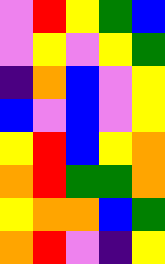[["violet", "red", "yellow", "green", "blue"], ["violet", "yellow", "violet", "yellow", "green"], ["indigo", "orange", "blue", "violet", "yellow"], ["blue", "violet", "blue", "violet", "yellow"], ["yellow", "red", "blue", "yellow", "orange"], ["orange", "red", "green", "green", "orange"], ["yellow", "orange", "orange", "blue", "green"], ["orange", "red", "violet", "indigo", "yellow"]]